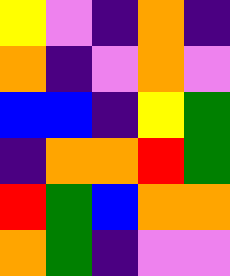[["yellow", "violet", "indigo", "orange", "indigo"], ["orange", "indigo", "violet", "orange", "violet"], ["blue", "blue", "indigo", "yellow", "green"], ["indigo", "orange", "orange", "red", "green"], ["red", "green", "blue", "orange", "orange"], ["orange", "green", "indigo", "violet", "violet"]]